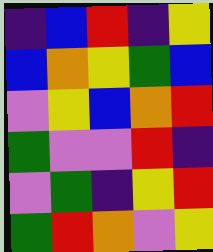[["indigo", "blue", "red", "indigo", "yellow"], ["blue", "orange", "yellow", "green", "blue"], ["violet", "yellow", "blue", "orange", "red"], ["green", "violet", "violet", "red", "indigo"], ["violet", "green", "indigo", "yellow", "red"], ["green", "red", "orange", "violet", "yellow"]]